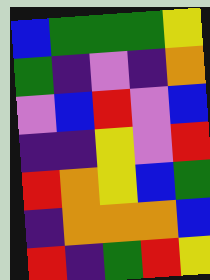[["blue", "green", "green", "green", "yellow"], ["green", "indigo", "violet", "indigo", "orange"], ["violet", "blue", "red", "violet", "blue"], ["indigo", "indigo", "yellow", "violet", "red"], ["red", "orange", "yellow", "blue", "green"], ["indigo", "orange", "orange", "orange", "blue"], ["red", "indigo", "green", "red", "yellow"]]